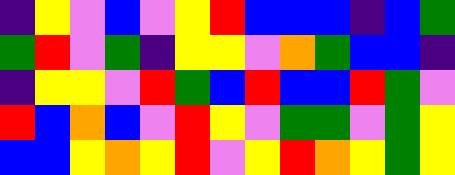[["indigo", "yellow", "violet", "blue", "violet", "yellow", "red", "blue", "blue", "blue", "indigo", "blue", "green"], ["green", "red", "violet", "green", "indigo", "yellow", "yellow", "violet", "orange", "green", "blue", "blue", "indigo"], ["indigo", "yellow", "yellow", "violet", "red", "green", "blue", "red", "blue", "blue", "red", "green", "violet"], ["red", "blue", "orange", "blue", "violet", "red", "yellow", "violet", "green", "green", "violet", "green", "yellow"], ["blue", "blue", "yellow", "orange", "yellow", "red", "violet", "yellow", "red", "orange", "yellow", "green", "yellow"]]